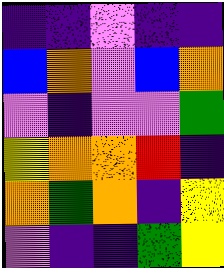[["indigo", "indigo", "violet", "indigo", "indigo"], ["blue", "orange", "violet", "blue", "orange"], ["violet", "indigo", "violet", "violet", "green"], ["yellow", "orange", "orange", "red", "indigo"], ["orange", "green", "orange", "indigo", "yellow"], ["violet", "indigo", "indigo", "green", "yellow"]]